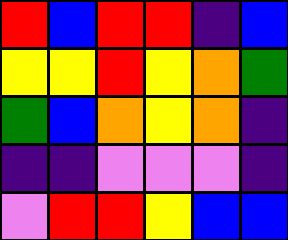[["red", "blue", "red", "red", "indigo", "blue"], ["yellow", "yellow", "red", "yellow", "orange", "green"], ["green", "blue", "orange", "yellow", "orange", "indigo"], ["indigo", "indigo", "violet", "violet", "violet", "indigo"], ["violet", "red", "red", "yellow", "blue", "blue"]]